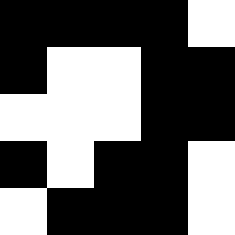[["black", "black", "black", "black", "white"], ["black", "white", "white", "black", "black"], ["white", "white", "white", "black", "black"], ["black", "white", "black", "black", "white"], ["white", "black", "black", "black", "white"]]